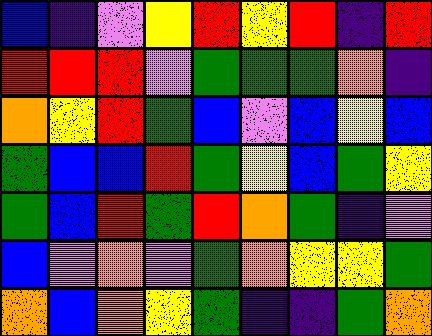[["blue", "indigo", "violet", "yellow", "red", "yellow", "red", "indigo", "red"], ["red", "red", "red", "violet", "green", "green", "green", "orange", "indigo"], ["orange", "yellow", "red", "green", "blue", "violet", "blue", "yellow", "blue"], ["green", "blue", "blue", "red", "green", "yellow", "blue", "green", "yellow"], ["green", "blue", "red", "green", "red", "orange", "green", "indigo", "violet"], ["blue", "violet", "orange", "violet", "green", "orange", "yellow", "yellow", "green"], ["orange", "blue", "orange", "yellow", "green", "indigo", "indigo", "green", "orange"]]